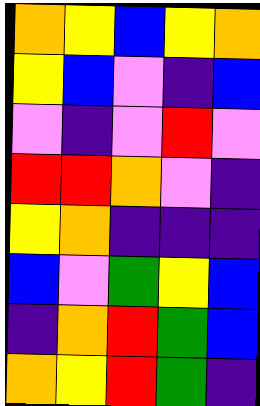[["orange", "yellow", "blue", "yellow", "orange"], ["yellow", "blue", "violet", "indigo", "blue"], ["violet", "indigo", "violet", "red", "violet"], ["red", "red", "orange", "violet", "indigo"], ["yellow", "orange", "indigo", "indigo", "indigo"], ["blue", "violet", "green", "yellow", "blue"], ["indigo", "orange", "red", "green", "blue"], ["orange", "yellow", "red", "green", "indigo"]]